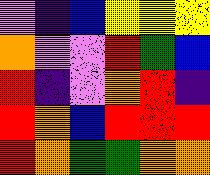[["violet", "indigo", "blue", "yellow", "yellow", "yellow"], ["orange", "violet", "violet", "red", "green", "blue"], ["red", "indigo", "violet", "orange", "red", "indigo"], ["red", "orange", "blue", "red", "red", "red"], ["red", "orange", "green", "green", "orange", "orange"]]